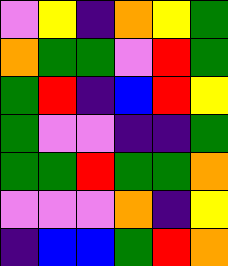[["violet", "yellow", "indigo", "orange", "yellow", "green"], ["orange", "green", "green", "violet", "red", "green"], ["green", "red", "indigo", "blue", "red", "yellow"], ["green", "violet", "violet", "indigo", "indigo", "green"], ["green", "green", "red", "green", "green", "orange"], ["violet", "violet", "violet", "orange", "indigo", "yellow"], ["indigo", "blue", "blue", "green", "red", "orange"]]